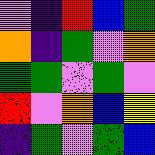[["violet", "indigo", "red", "blue", "green"], ["orange", "indigo", "green", "violet", "orange"], ["green", "green", "violet", "green", "violet"], ["red", "violet", "orange", "blue", "yellow"], ["indigo", "green", "violet", "green", "blue"]]